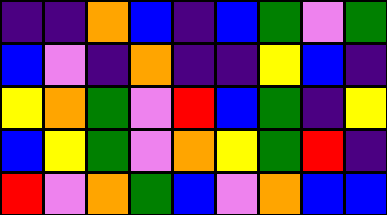[["indigo", "indigo", "orange", "blue", "indigo", "blue", "green", "violet", "green"], ["blue", "violet", "indigo", "orange", "indigo", "indigo", "yellow", "blue", "indigo"], ["yellow", "orange", "green", "violet", "red", "blue", "green", "indigo", "yellow"], ["blue", "yellow", "green", "violet", "orange", "yellow", "green", "red", "indigo"], ["red", "violet", "orange", "green", "blue", "violet", "orange", "blue", "blue"]]